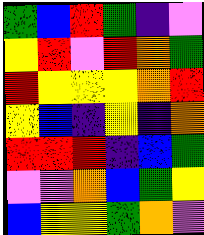[["green", "blue", "red", "green", "indigo", "violet"], ["yellow", "red", "violet", "red", "orange", "green"], ["red", "yellow", "yellow", "yellow", "orange", "red"], ["yellow", "blue", "indigo", "yellow", "indigo", "orange"], ["red", "red", "red", "indigo", "blue", "green"], ["violet", "violet", "orange", "blue", "green", "yellow"], ["blue", "yellow", "yellow", "green", "orange", "violet"]]